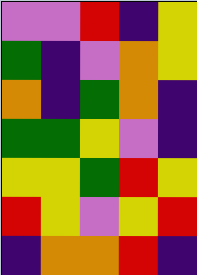[["violet", "violet", "red", "indigo", "yellow"], ["green", "indigo", "violet", "orange", "yellow"], ["orange", "indigo", "green", "orange", "indigo"], ["green", "green", "yellow", "violet", "indigo"], ["yellow", "yellow", "green", "red", "yellow"], ["red", "yellow", "violet", "yellow", "red"], ["indigo", "orange", "orange", "red", "indigo"]]